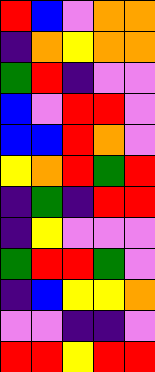[["red", "blue", "violet", "orange", "orange"], ["indigo", "orange", "yellow", "orange", "orange"], ["green", "red", "indigo", "violet", "violet"], ["blue", "violet", "red", "red", "violet"], ["blue", "blue", "red", "orange", "violet"], ["yellow", "orange", "red", "green", "red"], ["indigo", "green", "indigo", "red", "red"], ["indigo", "yellow", "violet", "violet", "violet"], ["green", "red", "red", "green", "violet"], ["indigo", "blue", "yellow", "yellow", "orange"], ["violet", "violet", "indigo", "indigo", "violet"], ["red", "red", "yellow", "red", "red"]]